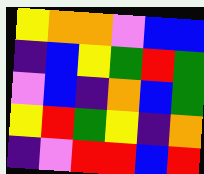[["yellow", "orange", "orange", "violet", "blue", "blue"], ["indigo", "blue", "yellow", "green", "red", "green"], ["violet", "blue", "indigo", "orange", "blue", "green"], ["yellow", "red", "green", "yellow", "indigo", "orange"], ["indigo", "violet", "red", "red", "blue", "red"]]